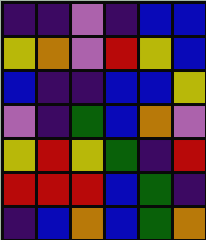[["indigo", "indigo", "violet", "indigo", "blue", "blue"], ["yellow", "orange", "violet", "red", "yellow", "blue"], ["blue", "indigo", "indigo", "blue", "blue", "yellow"], ["violet", "indigo", "green", "blue", "orange", "violet"], ["yellow", "red", "yellow", "green", "indigo", "red"], ["red", "red", "red", "blue", "green", "indigo"], ["indigo", "blue", "orange", "blue", "green", "orange"]]